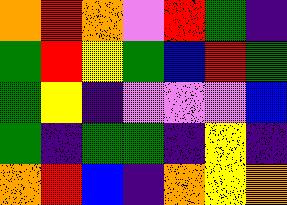[["orange", "red", "orange", "violet", "red", "green", "indigo"], ["green", "red", "yellow", "green", "blue", "red", "green"], ["green", "yellow", "indigo", "violet", "violet", "violet", "blue"], ["green", "indigo", "green", "green", "indigo", "yellow", "indigo"], ["orange", "red", "blue", "indigo", "orange", "yellow", "orange"]]